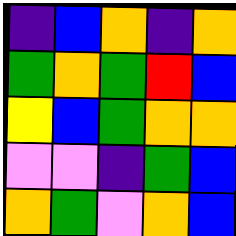[["indigo", "blue", "orange", "indigo", "orange"], ["green", "orange", "green", "red", "blue"], ["yellow", "blue", "green", "orange", "orange"], ["violet", "violet", "indigo", "green", "blue"], ["orange", "green", "violet", "orange", "blue"]]